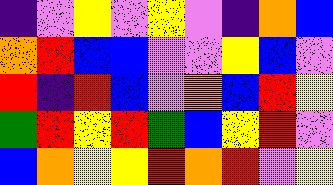[["indigo", "violet", "yellow", "violet", "yellow", "violet", "indigo", "orange", "blue"], ["orange", "red", "blue", "blue", "violet", "violet", "yellow", "blue", "violet"], ["red", "indigo", "red", "blue", "violet", "orange", "blue", "red", "yellow"], ["green", "red", "yellow", "red", "green", "blue", "yellow", "red", "violet"], ["blue", "orange", "yellow", "yellow", "red", "orange", "red", "violet", "yellow"]]